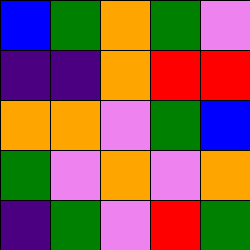[["blue", "green", "orange", "green", "violet"], ["indigo", "indigo", "orange", "red", "red"], ["orange", "orange", "violet", "green", "blue"], ["green", "violet", "orange", "violet", "orange"], ["indigo", "green", "violet", "red", "green"]]